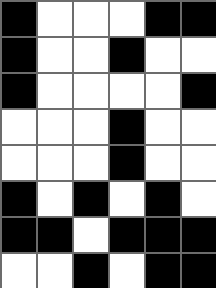[["black", "white", "white", "white", "black", "black"], ["black", "white", "white", "black", "white", "white"], ["black", "white", "white", "white", "white", "black"], ["white", "white", "white", "black", "white", "white"], ["white", "white", "white", "black", "white", "white"], ["black", "white", "black", "white", "black", "white"], ["black", "black", "white", "black", "black", "black"], ["white", "white", "black", "white", "black", "black"]]